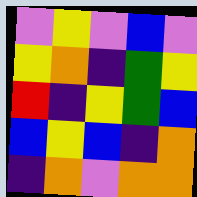[["violet", "yellow", "violet", "blue", "violet"], ["yellow", "orange", "indigo", "green", "yellow"], ["red", "indigo", "yellow", "green", "blue"], ["blue", "yellow", "blue", "indigo", "orange"], ["indigo", "orange", "violet", "orange", "orange"]]